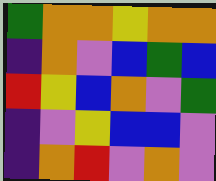[["green", "orange", "orange", "yellow", "orange", "orange"], ["indigo", "orange", "violet", "blue", "green", "blue"], ["red", "yellow", "blue", "orange", "violet", "green"], ["indigo", "violet", "yellow", "blue", "blue", "violet"], ["indigo", "orange", "red", "violet", "orange", "violet"]]